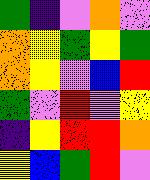[["green", "indigo", "violet", "orange", "violet"], ["orange", "yellow", "green", "yellow", "green"], ["orange", "yellow", "violet", "blue", "red"], ["green", "violet", "red", "violet", "yellow"], ["indigo", "yellow", "red", "red", "orange"], ["yellow", "blue", "green", "red", "violet"]]